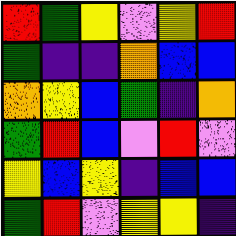[["red", "green", "yellow", "violet", "yellow", "red"], ["green", "indigo", "indigo", "orange", "blue", "blue"], ["orange", "yellow", "blue", "green", "indigo", "orange"], ["green", "red", "blue", "violet", "red", "violet"], ["yellow", "blue", "yellow", "indigo", "blue", "blue"], ["green", "red", "violet", "yellow", "yellow", "indigo"]]